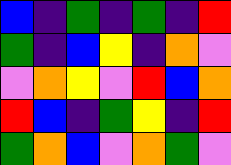[["blue", "indigo", "green", "indigo", "green", "indigo", "red"], ["green", "indigo", "blue", "yellow", "indigo", "orange", "violet"], ["violet", "orange", "yellow", "violet", "red", "blue", "orange"], ["red", "blue", "indigo", "green", "yellow", "indigo", "red"], ["green", "orange", "blue", "violet", "orange", "green", "violet"]]